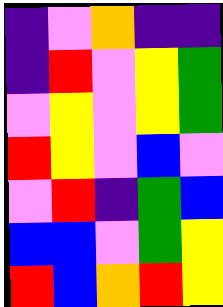[["indigo", "violet", "orange", "indigo", "indigo"], ["indigo", "red", "violet", "yellow", "green"], ["violet", "yellow", "violet", "yellow", "green"], ["red", "yellow", "violet", "blue", "violet"], ["violet", "red", "indigo", "green", "blue"], ["blue", "blue", "violet", "green", "yellow"], ["red", "blue", "orange", "red", "yellow"]]